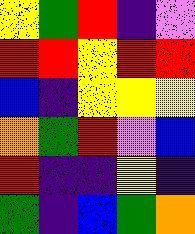[["yellow", "green", "red", "indigo", "violet"], ["red", "red", "yellow", "red", "red"], ["blue", "indigo", "yellow", "yellow", "yellow"], ["orange", "green", "red", "violet", "blue"], ["red", "indigo", "indigo", "yellow", "indigo"], ["green", "indigo", "blue", "green", "orange"]]